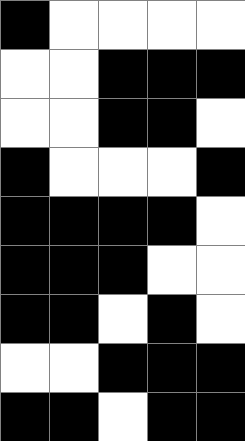[["black", "white", "white", "white", "white"], ["white", "white", "black", "black", "black"], ["white", "white", "black", "black", "white"], ["black", "white", "white", "white", "black"], ["black", "black", "black", "black", "white"], ["black", "black", "black", "white", "white"], ["black", "black", "white", "black", "white"], ["white", "white", "black", "black", "black"], ["black", "black", "white", "black", "black"]]